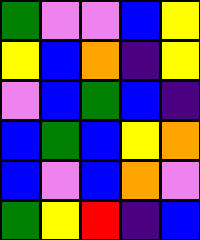[["green", "violet", "violet", "blue", "yellow"], ["yellow", "blue", "orange", "indigo", "yellow"], ["violet", "blue", "green", "blue", "indigo"], ["blue", "green", "blue", "yellow", "orange"], ["blue", "violet", "blue", "orange", "violet"], ["green", "yellow", "red", "indigo", "blue"]]